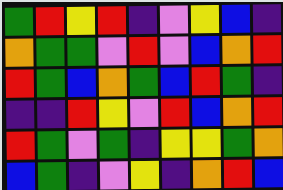[["green", "red", "yellow", "red", "indigo", "violet", "yellow", "blue", "indigo"], ["orange", "green", "green", "violet", "red", "violet", "blue", "orange", "red"], ["red", "green", "blue", "orange", "green", "blue", "red", "green", "indigo"], ["indigo", "indigo", "red", "yellow", "violet", "red", "blue", "orange", "red"], ["red", "green", "violet", "green", "indigo", "yellow", "yellow", "green", "orange"], ["blue", "green", "indigo", "violet", "yellow", "indigo", "orange", "red", "blue"]]